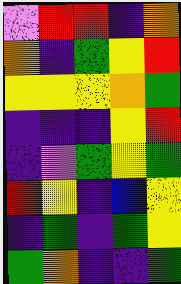[["violet", "red", "red", "indigo", "orange"], ["orange", "indigo", "green", "yellow", "red"], ["yellow", "yellow", "yellow", "orange", "green"], ["indigo", "indigo", "indigo", "yellow", "red"], ["indigo", "violet", "green", "yellow", "green"], ["red", "yellow", "indigo", "blue", "yellow"], ["indigo", "green", "indigo", "green", "yellow"], ["green", "orange", "indigo", "indigo", "green"]]